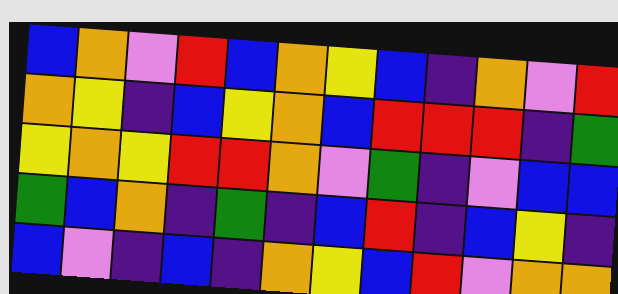[["blue", "orange", "violet", "red", "blue", "orange", "yellow", "blue", "indigo", "orange", "violet", "red"], ["orange", "yellow", "indigo", "blue", "yellow", "orange", "blue", "red", "red", "red", "indigo", "green"], ["yellow", "orange", "yellow", "red", "red", "orange", "violet", "green", "indigo", "violet", "blue", "blue"], ["green", "blue", "orange", "indigo", "green", "indigo", "blue", "red", "indigo", "blue", "yellow", "indigo"], ["blue", "violet", "indigo", "blue", "indigo", "orange", "yellow", "blue", "red", "violet", "orange", "orange"]]